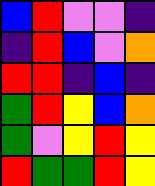[["blue", "red", "violet", "violet", "indigo"], ["indigo", "red", "blue", "violet", "orange"], ["red", "red", "indigo", "blue", "indigo"], ["green", "red", "yellow", "blue", "orange"], ["green", "violet", "yellow", "red", "yellow"], ["red", "green", "green", "red", "yellow"]]